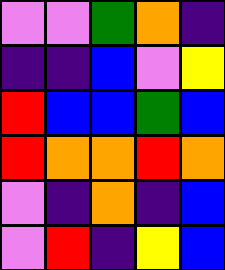[["violet", "violet", "green", "orange", "indigo"], ["indigo", "indigo", "blue", "violet", "yellow"], ["red", "blue", "blue", "green", "blue"], ["red", "orange", "orange", "red", "orange"], ["violet", "indigo", "orange", "indigo", "blue"], ["violet", "red", "indigo", "yellow", "blue"]]